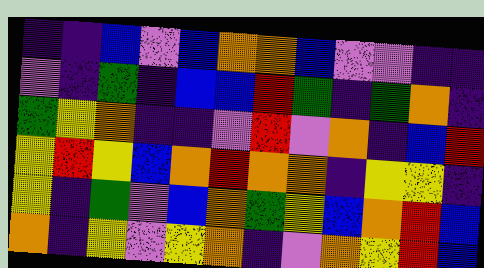[["indigo", "indigo", "blue", "violet", "blue", "orange", "orange", "blue", "violet", "violet", "indigo", "indigo"], ["violet", "indigo", "green", "indigo", "blue", "blue", "red", "green", "indigo", "green", "orange", "indigo"], ["green", "yellow", "orange", "indigo", "indigo", "violet", "red", "violet", "orange", "indigo", "blue", "red"], ["yellow", "red", "yellow", "blue", "orange", "red", "orange", "orange", "indigo", "yellow", "yellow", "indigo"], ["yellow", "indigo", "green", "violet", "blue", "orange", "green", "yellow", "blue", "orange", "red", "blue"], ["orange", "indigo", "yellow", "violet", "yellow", "orange", "indigo", "violet", "orange", "yellow", "red", "blue"]]